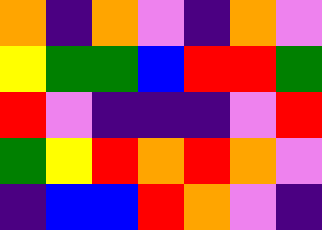[["orange", "indigo", "orange", "violet", "indigo", "orange", "violet"], ["yellow", "green", "green", "blue", "red", "red", "green"], ["red", "violet", "indigo", "indigo", "indigo", "violet", "red"], ["green", "yellow", "red", "orange", "red", "orange", "violet"], ["indigo", "blue", "blue", "red", "orange", "violet", "indigo"]]